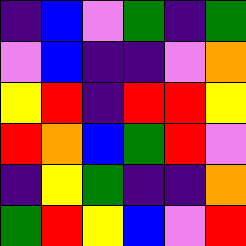[["indigo", "blue", "violet", "green", "indigo", "green"], ["violet", "blue", "indigo", "indigo", "violet", "orange"], ["yellow", "red", "indigo", "red", "red", "yellow"], ["red", "orange", "blue", "green", "red", "violet"], ["indigo", "yellow", "green", "indigo", "indigo", "orange"], ["green", "red", "yellow", "blue", "violet", "red"]]